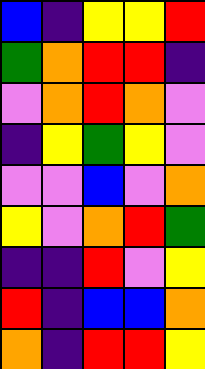[["blue", "indigo", "yellow", "yellow", "red"], ["green", "orange", "red", "red", "indigo"], ["violet", "orange", "red", "orange", "violet"], ["indigo", "yellow", "green", "yellow", "violet"], ["violet", "violet", "blue", "violet", "orange"], ["yellow", "violet", "orange", "red", "green"], ["indigo", "indigo", "red", "violet", "yellow"], ["red", "indigo", "blue", "blue", "orange"], ["orange", "indigo", "red", "red", "yellow"]]